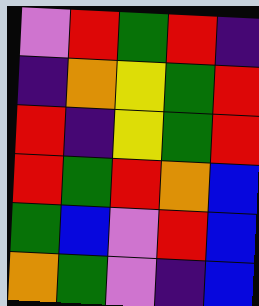[["violet", "red", "green", "red", "indigo"], ["indigo", "orange", "yellow", "green", "red"], ["red", "indigo", "yellow", "green", "red"], ["red", "green", "red", "orange", "blue"], ["green", "blue", "violet", "red", "blue"], ["orange", "green", "violet", "indigo", "blue"]]